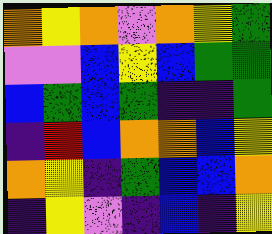[["orange", "yellow", "orange", "violet", "orange", "yellow", "green"], ["violet", "violet", "blue", "yellow", "blue", "green", "green"], ["blue", "green", "blue", "green", "indigo", "indigo", "green"], ["indigo", "red", "blue", "orange", "orange", "blue", "yellow"], ["orange", "yellow", "indigo", "green", "blue", "blue", "orange"], ["indigo", "yellow", "violet", "indigo", "blue", "indigo", "yellow"]]